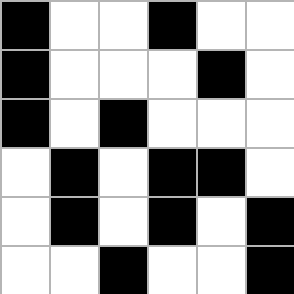[["black", "white", "white", "black", "white", "white"], ["black", "white", "white", "white", "black", "white"], ["black", "white", "black", "white", "white", "white"], ["white", "black", "white", "black", "black", "white"], ["white", "black", "white", "black", "white", "black"], ["white", "white", "black", "white", "white", "black"]]